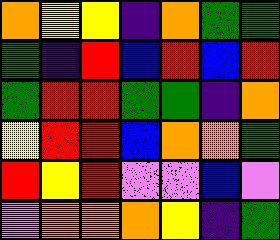[["orange", "yellow", "yellow", "indigo", "orange", "green", "green"], ["green", "indigo", "red", "blue", "red", "blue", "red"], ["green", "red", "red", "green", "green", "indigo", "orange"], ["yellow", "red", "red", "blue", "orange", "orange", "green"], ["red", "yellow", "red", "violet", "violet", "blue", "violet"], ["violet", "orange", "orange", "orange", "yellow", "indigo", "green"]]